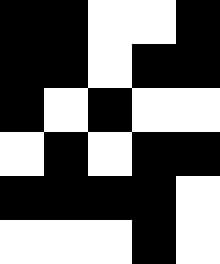[["black", "black", "white", "white", "black"], ["black", "black", "white", "black", "black"], ["black", "white", "black", "white", "white"], ["white", "black", "white", "black", "black"], ["black", "black", "black", "black", "white"], ["white", "white", "white", "black", "white"]]